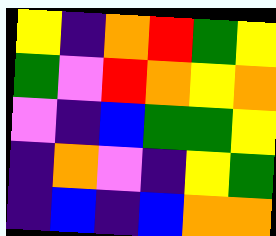[["yellow", "indigo", "orange", "red", "green", "yellow"], ["green", "violet", "red", "orange", "yellow", "orange"], ["violet", "indigo", "blue", "green", "green", "yellow"], ["indigo", "orange", "violet", "indigo", "yellow", "green"], ["indigo", "blue", "indigo", "blue", "orange", "orange"]]